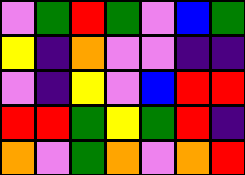[["violet", "green", "red", "green", "violet", "blue", "green"], ["yellow", "indigo", "orange", "violet", "violet", "indigo", "indigo"], ["violet", "indigo", "yellow", "violet", "blue", "red", "red"], ["red", "red", "green", "yellow", "green", "red", "indigo"], ["orange", "violet", "green", "orange", "violet", "orange", "red"]]